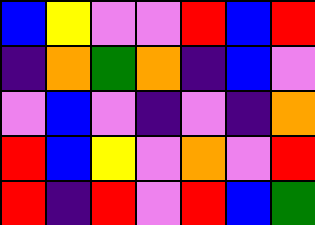[["blue", "yellow", "violet", "violet", "red", "blue", "red"], ["indigo", "orange", "green", "orange", "indigo", "blue", "violet"], ["violet", "blue", "violet", "indigo", "violet", "indigo", "orange"], ["red", "blue", "yellow", "violet", "orange", "violet", "red"], ["red", "indigo", "red", "violet", "red", "blue", "green"]]